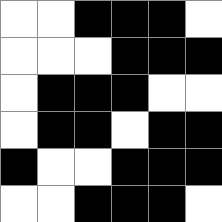[["white", "white", "black", "black", "black", "white"], ["white", "white", "white", "black", "black", "black"], ["white", "black", "black", "black", "white", "white"], ["white", "black", "black", "white", "black", "black"], ["black", "white", "white", "black", "black", "black"], ["white", "white", "black", "black", "black", "white"]]